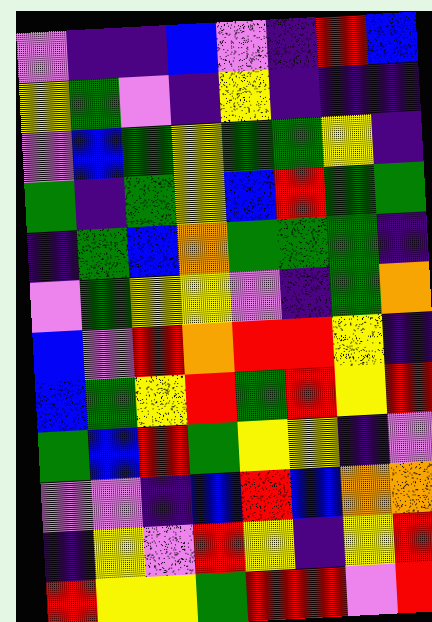[["violet", "indigo", "indigo", "blue", "violet", "indigo", "red", "blue"], ["yellow", "green", "violet", "indigo", "yellow", "indigo", "indigo", "indigo"], ["violet", "blue", "green", "yellow", "green", "green", "yellow", "indigo"], ["green", "indigo", "green", "yellow", "blue", "red", "green", "green"], ["indigo", "green", "blue", "orange", "green", "green", "green", "indigo"], ["violet", "green", "yellow", "yellow", "violet", "indigo", "green", "orange"], ["blue", "violet", "red", "orange", "red", "red", "yellow", "indigo"], ["blue", "green", "yellow", "red", "green", "red", "yellow", "red"], ["green", "blue", "red", "green", "yellow", "yellow", "indigo", "violet"], ["violet", "violet", "indigo", "blue", "red", "blue", "orange", "orange"], ["indigo", "yellow", "violet", "red", "yellow", "indigo", "yellow", "red"], ["red", "yellow", "yellow", "green", "red", "red", "violet", "red"]]